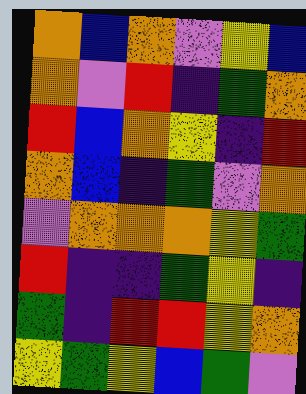[["orange", "blue", "orange", "violet", "yellow", "blue"], ["orange", "violet", "red", "indigo", "green", "orange"], ["red", "blue", "orange", "yellow", "indigo", "red"], ["orange", "blue", "indigo", "green", "violet", "orange"], ["violet", "orange", "orange", "orange", "yellow", "green"], ["red", "indigo", "indigo", "green", "yellow", "indigo"], ["green", "indigo", "red", "red", "yellow", "orange"], ["yellow", "green", "yellow", "blue", "green", "violet"]]